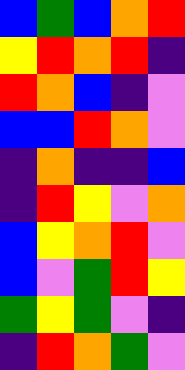[["blue", "green", "blue", "orange", "red"], ["yellow", "red", "orange", "red", "indigo"], ["red", "orange", "blue", "indigo", "violet"], ["blue", "blue", "red", "orange", "violet"], ["indigo", "orange", "indigo", "indigo", "blue"], ["indigo", "red", "yellow", "violet", "orange"], ["blue", "yellow", "orange", "red", "violet"], ["blue", "violet", "green", "red", "yellow"], ["green", "yellow", "green", "violet", "indigo"], ["indigo", "red", "orange", "green", "violet"]]